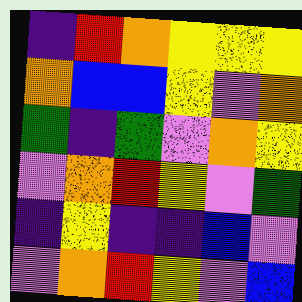[["indigo", "red", "orange", "yellow", "yellow", "yellow"], ["orange", "blue", "blue", "yellow", "violet", "orange"], ["green", "indigo", "green", "violet", "orange", "yellow"], ["violet", "orange", "red", "yellow", "violet", "green"], ["indigo", "yellow", "indigo", "indigo", "blue", "violet"], ["violet", "orange", "red", "yellow", "violet", "blue"]]